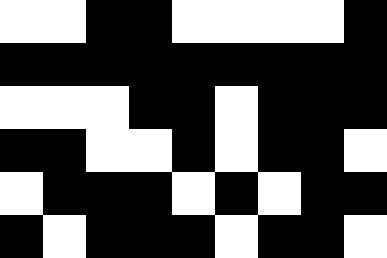[["white", "white", "black", "black", "white", "white", "white", "white", "black"], ["black", "black", "black", "black", "black", "black", "black", "black", "black"], ["white", "white", "white", "black", "black", "white", "black", "black", "black"], ["black", "black", "white", "white", "black", "white", "black", "black", "white"], ["white", "black", "black", "black", "white", "black", "white", "black", "black"], ["black", "white", "black", "black", "black", "white", "black", "black", "white"]]